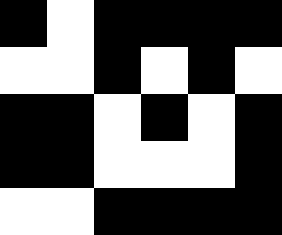[["black", "white", "black", "black", "black", "black"], ["white", "white", "black", "white", "black", "white"], ["black", "black", "white", "black", "white", "black"], ["black", "black", "white", "white", "white", "black"], ["white", "white", "black", "black", "black", "black"]]